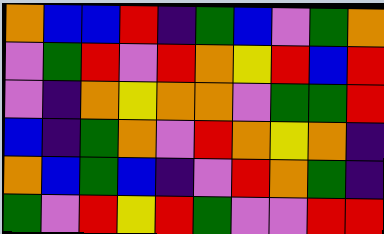[["orange", "blue", "blue", "red", "indigo", "green", "blue", "violet", "green", "orange"], ["violet", "green", "red", "violet", "red", "orange", "yellow", "red", "blue", "red"], ["violet", "indigo", "orange", "yellow", "orange", "orange", "violet", "green", "green", "red"], ["blue", "indigo", "green", "orange", "violet", "red", "orange", "yellow", "orange", "indigo"], ["orange", "blue", "green", "blue", "indigo", "violet", "red", "orange", "green", "indigo"], ["green", "violet", "red", "yellow", "red", "green", "violet", "violet", "red", "red"]]